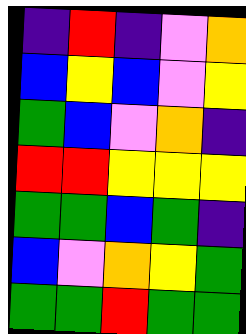[["indigo", "red", "indigo", "violet", "orange"], ["blue", "yellow", "blue", "violet", "yellow"], ["green", "blue", "violet", "orange", "indigo"], ["red", "red", "yellow", "yellow", "yellow"], ["green", "green", "blue", "green", "indigo"], ["blue", "violet", "orange", "yellow", "green"], ["green", "green", "red", "green", "green"]]